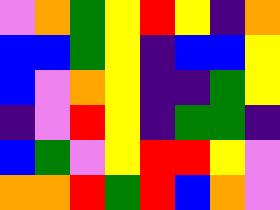[["violet", "orange", "green", "yellow", "red", "yellow", "indigo", "orange"], ["blue", "blue", "green", "yellow", "indigo", "blue", "blue", "yellow"], ["blue", "violet", "orange", "yellow", "indigo", "indigo", "green", "yellow"], ["indigo", "violet", "red", "yellow", "indigo", "green", "green", "indigo"], ["blue", "green", "violet", "yellow", "red", "red", "yellow", "violet"], ["orange", "orange", "red", "green", "red", "blue", "orange", "violet"]]